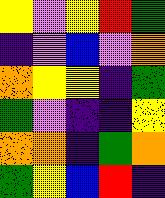[["yellow", "violet", "yellow", "red", "green"], ["indigo", "violet", "blue", "violet", "orange"], ["orange", "yellow", "yellow", "indigo", "green"], ["green", "violet", "indigo", "indigo", "yellow"], ["orange", "orange", "indigo", "green", "orange"], ["green", "yellow", "blue", "red", "indigo"]]